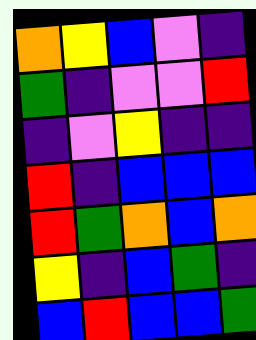[["orange", "yellow", "blue", "violet", "indigo"], ["green", "indigo", "violet", "violet", "red"], ["indigo", "violet", "yellow", "indigo", "indigo"], ["red", "indigo", "blue", "blue", "blue"], ["red", "green", "orange", "blue", "orange"], ["yellow", "indigo", "blue", "green", "indigo"], ["blue", "red", "blue", "blue", "green"]]